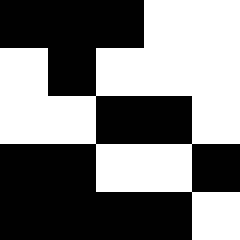[["black", "black", "black", "white", "white"], ["white", "black", "white", "white", "white"], ["white", "white", "black", "black", "white"], ["black", "black", "white", "white", "black"], ["black", "black", "black", "black", "white"]]